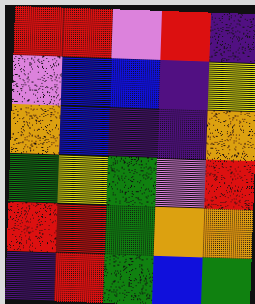[["red", "red", "violet", "red", "indigo"], ["violet", "blue", "blue", "indigo", "yellow"], ["orange", "blue", "indigo", "indigo", "orange"], ["green", "yellow", "green", "violet", "red"], ["red", "red", "green", "orange", "orange"], ["indigo", "red", "green", "blue", "green"]]